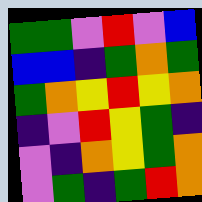[["green", "green", "violet", "red", "violet", "blue"], ["blue", "blue", "indigo", "green", "orange", "green"], ["green", "orange", "yellow", "red", "yellow", "orange"], ["indigo", "violet", "red", "yellow", "green", "indigo"], ["violet", "indigo", "orange", "yellow", "green", "orange"], ["violet", "green", "indigo", "green", "red", "orange"]]